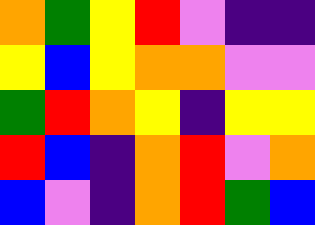[["orange", "green", "yellow", "red", "violet", "indigo", "indigo"], ["yellow", "blue", "yellow", "orange", "orange", "violet", "violet"], ["green", "red", "orange", "yellow", "indigo", "yellow", "yellow"], ["red", "blue", "indigo", "orange", "red", "violet", "orange"], ["blue", "violet", "indigo", "orange", "red", "green", "blue"]]